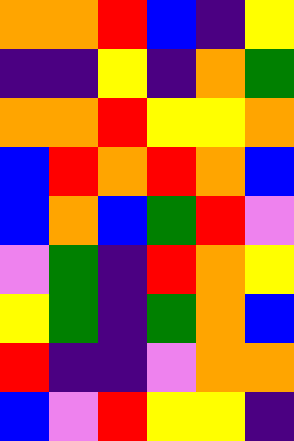[["orange", "orange", "red", "blue", "indigo", "yellow"], ["indigo", "indigo", "yellow", "indigo", "orange", "green"], ["orange", "orange", "red", "yellow", "yellow", "orange"], ["blue", "red", "orange", "red", "orange", "blue"], ["blue", "orange", "blue", "green", "red", "violet"], ["violet", "green", "indigo", "red", "orange", "yellow"], ["yellow", "green", "indigo", "green", "orange", "blue"], ["red", "indigo", "indigo", "violet", "orange", "orange"], ["blue", "violet", "red", "yellow", "yellow", "indigo"]]